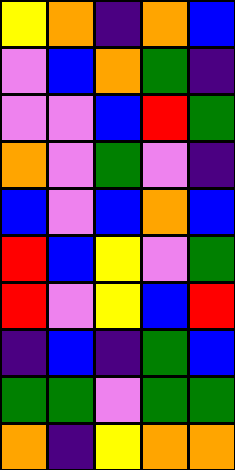[["yellow", "orange", "indigo", "orange", "blue"], ["violet", "blue", "orange", "green", "indigo"], ["violet", "violet", "blue", "red", "green"], ["orange", "violet", "green", "violet", "indigo"], ["blue", "violet", "blue", "orange", "blue"], ["red", "blue", "yellow", "violet", "green"], ["red", "violet", "yellow", "blue", "red"], ["indigo", "blue", "indigo", "green", "blue"], ["green", "green", "violet", "green", "green"], ["orange", "indigo", "yellow", "orange", "orange"]]